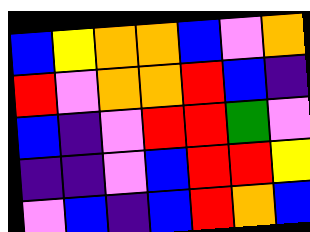[["blue", "yellow", "orange", "orange", "blue", "violet", "orange"], ["red", "violet", "orange", "orange", "red", "blue", "indigo"], ["blue", "indigo", "violet", "red", "red", "green", "violet"], ["indigo", "indigo", "violet", "blue", "red", "red", "yellow"], ["violet", "blue", "indigo", "blue", "red", "orange", "blue"]]